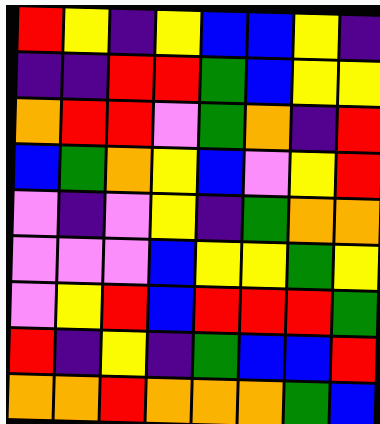[["red", "yellow", "indigo", "yellow", "blue", "blue", "yellow", "indigo"], ["indigo", "indigo", "red", "red", "green", "blue", "yellow", "yellow"], ["orange", "red", "red", "violet", "green", "orange", "indigo", "red"], ["blue", "green", "orange", "yellow", "blue", "violet", "yellow", "red"], ["violet", "indigo", "violet", "yellow", "indigo", "green", "orange", "orange"], ["violet", "violet", "violet", "blue", "yellow", "yellow", "green", "yellow"], ["violet", "yellow", "red", "blue", "red", "red", "red", "green"], ["red", "indigo", "yellow", "indigo", "green", "blue", "blue", "red"], ["orange", "orange", "red", "orange", "orange", "orange", "green", "blue"]]